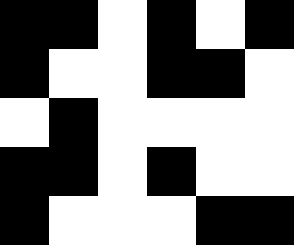[["black", "black", "white", "black", "white", "black"], ["black", "white", "white", "black", "black", "white"], ["white", "black", "white", "white", "white", "white"], ["black", "black", "white", "black", "white", "white"], ["black", "white", "white", "white", "black", "black"]]